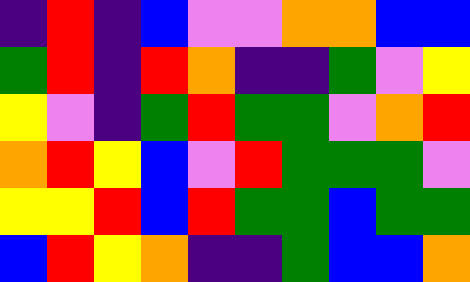[["indigo", "red", "indigo", "blue", "violet", "violet", "orange", "orange", "blue", "blue"], ["green", "red", "indigo", "red", "orange", "indigo", "indigo", "green", "violet", "yellow"], ["yellow", "violet", "indigo", "green", "red", "green", "green", "violet", "orange", "red"], ["orange", "red", "yellow", "blue", "violet", "red", "green", "green", "green", "violet"], ["yellow", "yellow", "red", "blue", "red", "green", "green", "blue", "green", "green"], ["blue", "red", "yellow", "orange", "indigo", "indigo", "green", "blue", "blue", "orange"]]